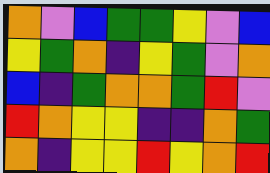[["orange", "violet", "blue", "green", "green", "yellow", "violet", "blue"], ["yellow", "green", "orange", "indigo", "yellow", "green", "violet", "orange"], ["blue", "indigo", "green", "orange", "orange", "green", "red", "violet"], ["red", "orange", "yellow", "yellow", "indigo", "indigo", "orange", "green"], ["orange", "indigo", "yellow", "yellow", "red", "yellow", "orange", "red"]]